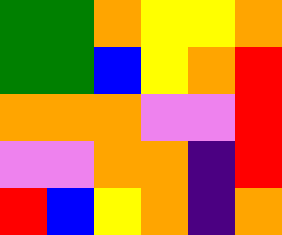[["green", "green", "orange", "yellow", "yellow", "orange"], ["green", "green", "blue", "yellow", "orange", "red"], ["orange", "orange", "orange", "violet", "violet", "red"], ["violet", "violet", "orange", "orange", "indigo", "red"], ["red", "blue", "yellow", "orange", "indigo", "orange"]]